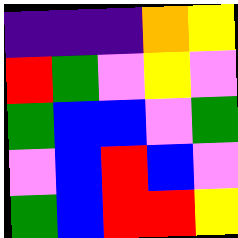[["indigo", "indigo", "indigo", "orange", "yellow"], ["red", "green", "violet", "yellow", "violet"], ["green", "blue", "blue", "violet", "green"], ["violet", "blue", "red", "blue", "violet"], ["green", "blue", "red", "red", "yellow"]]